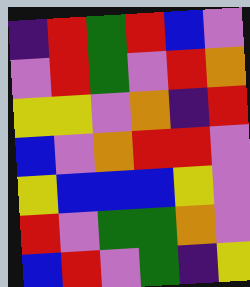[["indigo", "red", "green", "red", "blue", "violet"], ["violet", "red", "green", "violet", "red", "orange"], ["yellow", "yellow", "violet", "orange", "indigo", "red"], ["blue", "violet", "orange", "red", "red", "violet"], ["yellow", "blue", "blue", "blue", "yellow", "violet"], ["red", "violet", "green", "green", "orange", "violet"], ["blue", "red", "violet", "green", "indigo", "yellow"]]